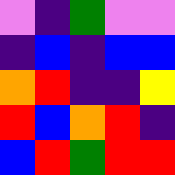[["violet", "indigo", "green", "violet", "violet"], ["indigo", "blue", "indigo", "blue", "blue"], ["orange", "red", "indigo", "indigo", "yellow"], ["red", "blue", "orange", "red", "indigo"], ["blue", "red", "green", "red", "red"]]